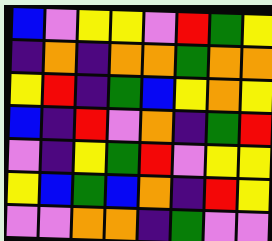[["blue", "violet", "yellow", "yellow", "violet", "red", "green", "yellow"], ["indigo", "orange", "indigo", "orange", "orange", "green", "orange", "orange"], ["yellow", "red", "indigo", "green", "blue", "yellow", "orange", "yellow"], ["blue", "indigo", "red", "violet", "orange", "indigo", "green", "red"], ["violet", "indigo", "yellow", "green", "red", "violet", "yellow", "yellow"], ["yellow", "blue", "green", "blue", "orange", "indigo", "red", "yellow"], ["violet", "violet", "orange", "orange", "indigo", "green", "violet", "violet"]]